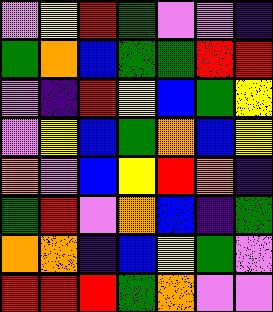[["violet", "yellow", "red", "green", "violet", "violet", "indigo"], ["green", "orange", "blue", "green", "green", "red", "red"], ["violet", "indigo", "red", "yellow", "blue", "green", "yellow"], ["violet", "yellow", "blue", "green", "orange", "blue", "yellow"], ["orange", "violet", "blue", "yellow", "red", "orange", "indigo"], ["green", "red", "violet", "orange", "blue", "indigo", "green"], ["orange", "orange", "indigo", "blue", "yellow", "green", "violet"], ["red", "red", "red", "green", "orange", "violet", "violet"]]